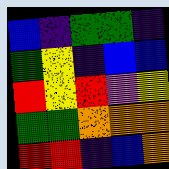[["blue", "indigo", "green", "green", "indigo"], ["green", "yellow", "indigo", "blue", "blue"], ["red", "yellow", "red", "violet", "yellow"], ["green", "green", "orange", "orange", "orange"], ["red", "red", "indigo", "blue", "orange"]]